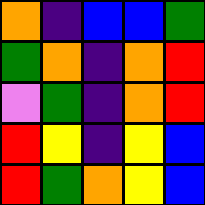[["orange", "indigo", "blue", "blue", "green"], ["green", "orange", "indigo", "orange", "red"], ["violet", "green", "indigo", "orange", "red"], ["red", "yellow", "indigo", "yellow", "blue"], ["red", "green", "orange", "yellow", "blue"]]